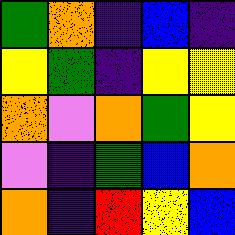[["green", "orange", "indigo", "blue", "indigo"], ["yellow", "green", "indigo", "yellow", "yellow"], ["orange", "violet", "orange", "green", "yellow"], ["violet", "indigo", "green", "blue", "orange"], ["orange", "indigo", "red", "yellow", "blue"]]